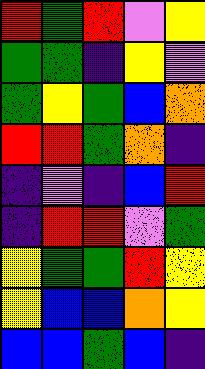[["red", "green", "red", "violet", "yellow"], ["green", "green", "indigo", "yellow", "violet"], ["green", "yellow", "green", "blue", "orange"], ["red", "red", "green", "orange", "indigo"], ["indigo", "violet", "indigo", "blue", "red"], ["indigo", "red", "red", "violet", "green"], ["yellow", "green", "green", "red", "yellow"], ["yellow", "blue", "blue", "orange", "yellow"], ["blue", "blue", "green", "blue", "indigo"]]